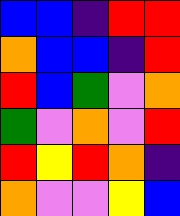[["blue", "blue", "indigo", "red", "red"], ["orange", "blue", "blue", "indigo", "red"], ["red", "blue", "green", "violet", "orange"], ["green", "violet", "orange", "violet", "red"], ["red", "yellow", "red", "orange", "indigo"], ["orange", "violet", "violet", "yellow", "blue"]]